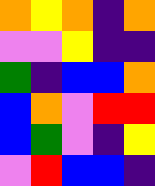[["orange", "yellow", "orange", "indigo", "orange"], ["violet", "violet", "yellow", "indigo", "indigo"], ["green", "indigo", "blue", "blue", "orange"], ["blue", "orange", "violet", "red", "red"], ["blue", "green", "violet", "indigo", "yellow"], ["violet", "red", "blue", "blue", "indigo"]]